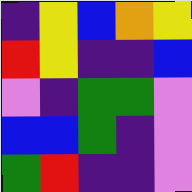[["indigo", "yellow", "blue", "orange", "yellow"], ["red", "yellow", "indigo", "indigo", "blue"], ["violet", "indigo", "green", "green", "violet"], ["blue", "blue", "green", "indigo", "violet"], ["green", "red", "indigo", "indigo", "violet"]]